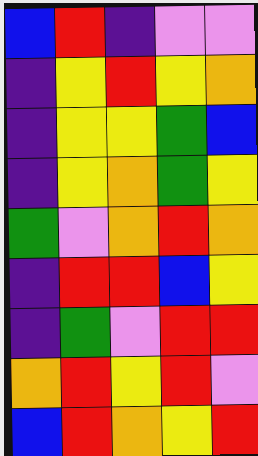[["blue", "red", "indigo", "violet", "violet"], ["indigo", "yellow", "red", "yellow", "orange"], ["indigo", "yellow", "yellow", "green", "blue"], ["indigo", "yellow", "orange", "green", "yellow"], ["green", "violet", "orange", "red", "orange"], ["indigo", "red", "red", "blue", "yellow"], ["indigo", "green", "violet", "red", "red"], ["orange", "red", "yellow", "red", "violet"], ["blue", "red", "orange", "yellow", "red"]]